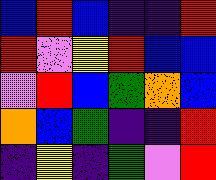[["blue", "red", "blue", "indigo", "indigo", "red"], ["red", "violet", "yellow", "red", "blue", "blue"], ["violet", "red", "blue", "green", "orange", "blue"], ["orange", "blue", "green", "indigo", "indigo", "red"], ["indigo", "yellow", "indigo", "green", "violet", "red"]]